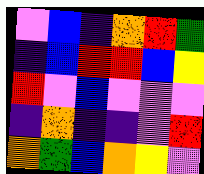[["violet", "blue", "indigo", "orange", "red", "green"], ["indigo", "blue", "red", "red", "blue", "yellow"], ["red", "violet", "blue", "violet", "violet", "violet"], ["indigo", "orange", "indigo", "indigo", "violet", "red"], ["orange", "green", "blue", "orange", "yellow", "violet"]]